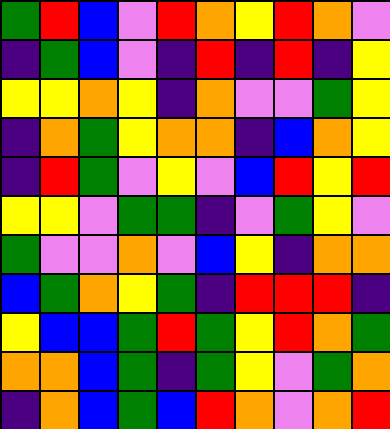[["green", "red", "blue", "violet", "red", "orange", "yellow", "red", "orange", "violet"], ["indigo", "green", "blue", "violet", "indigo", "red", "indigo", "red", "indigo", "yellow"], ["yellow", "yellow", "orange", "yellow", "indigo", "orange", "violet", "violet", "green", "yellow"], ["indigo", "orange", "green", "yellow", "orange", "orange", "indigo", "blue", "orange", "yellow"], ["indigo", "red", "green", "violet", "yellow", "violet", "blue", "red", "yellow", "red"], ["yellow", "yellow", "violet", "green", "green", "indigo", "violet", "green", "yellow", "violet"], ["green", "violet", "violet", "orange", "violet", "blue", "yellow", "indigo", "orange", "orange"], ["blue", "green", "orange", "yellow", "green", "indigo", "red", "red", "red", "indigo"], ["yellow", "blue", "blue", "green", "red", "green", "yellow", "red", "orange", "green"], ["orange", "orange", "blue", "green", "indigo", "green", "yellow", "violet", "green", "orange"], ["indigo", "orange", "blue", "green", "blue", "red", "orange", "violet", "orange", "red"]]